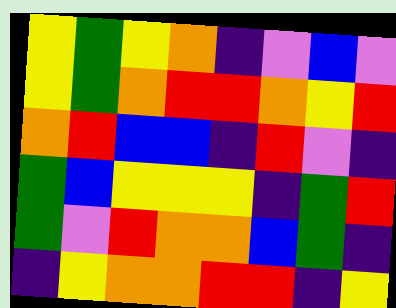[["yellow", "green", "yellow", "orange", "indigo", "violet", "blue", "violet"], ["yellow", "green", "orange", "red", "red", "orange", "yellow", "red"], ["orange", "red", "blue", "blue", "indigo", "red", "violet", "indigo"], ["green", "blue", "yellow", "yellow", "yellow", "indigo", "green", "red"], ["green", "violet", "red", "orange", "orange", "blue", "green", "indigo"], ["indigo", "yellow", "orange", "orange", "red", "red", "indigo", "yellow"]]